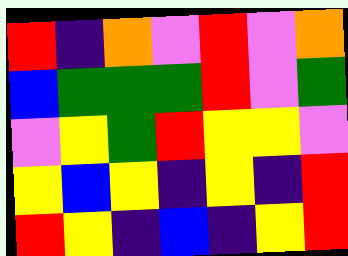[["red", "indigo", "orange", "violet", "red", "violet", "orange"], ["blue", "green", "green", "green", "red", "violet", "green"], ["violet", "yellow", "green", "red", "yellow", "yellow", "violet"], ["yellow", "blue", "yellow", "indigo", "yellow", "indigo", "red"], ["red", "yellow", "indigo", "blue", "indigo", "yellow", "red"]]